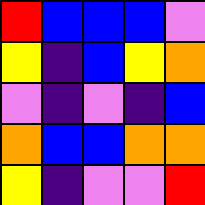[["red", "blue", "blue", "blue", "violet"], ["yellow", "indigo", "blue", "yellow", "orange"], ["violet", "indigo", "violet", "indigo", "blue"], ["orange", "blue", "blue", "orange", "orange"], ["yellow", "indigo", "violet", "violet", "red"]]